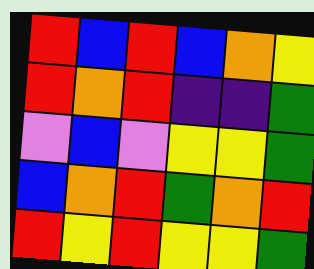[["red", "blue", "red", "blue", "orange", "yellow"], ["red", "orange", "red", "indigo", "indigo", "green"], ["violet", "blue", "violet", "yellow", "yellow", "green"], ["blue", "orange", "red", "green", "orange", "red"], ["red", "yellow", "red", "yellow", "yellow", "green"]]